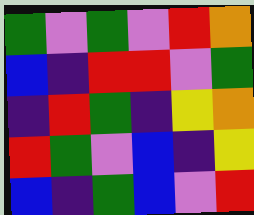[["green", "violet", "green", "violet", "red", "orange"], ["blue", "indigo", "red", "red", "violet", "green"], ["indigo", "red", "green", "indigo", "yellow", "orange"], ["red", "green", "violet", "blue", "indigo", "yellow"], ["blue", "indigo", "green", "blue", "violet", "red"]]